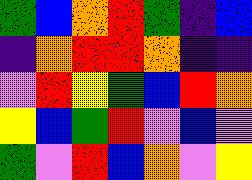[["green", "blue", "orange", "red", "green", "indigo", "blue"], ["indigo", "orange", "red", "red", "orange", "indigo", "indigo"], ["violet", "red", "yellow", "green", "blue", "red", "orange"], ["yellow", "blue", "green", "red", "violet", "blue", "violet"], ["green", "violet", "red", "blue", "orange", "violet", "yellow"]]